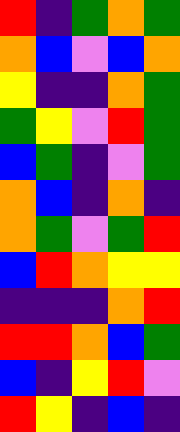[["red", "indigo", "green", "orange", "green"], ["orange", "blue", "violet", "blue", "orange"], ["yellow", "indigo", "indigo", "orange", "green"], ["green", "yellow", "violet", "red", "green"], ["blue", "green", "indigo", "violet", "green"], ["orange", "blue", "indigo", "orange", "indigo"], ["orange", "green", "violet", "green", "red"], ["blue", "red", "orange", "yellow", "yellow"], ["indigo", "indigo", "indigo", "orange", "red"], ["red", "red", "orange", "blue", "green"], ["blue", "indigo", "yellow", "red", "violet"], ["red", "yellow", "indigo", "blue", "indigo"]]